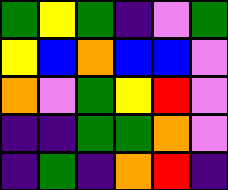[["green", "yellow", "green", "indigo", "violet", "green"], ["yellow", "blue", "orange", "blue", "blue", "violet"], ["orange", "violet", "green", "yellow", "red", "violet"], ["indigo", "indigo", "green", "green", "orange", "violet"], ["indigo", "green", "indigo", "orange", "red", "indigo"]]